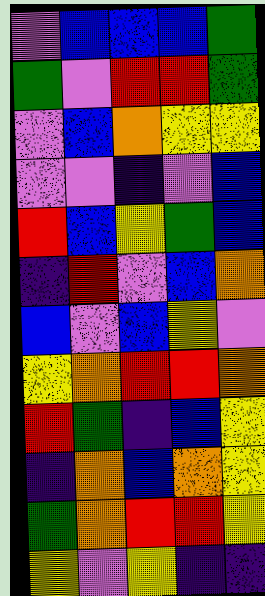[["violet", "blue", "blue", "blue", "green"], ["green", "violet", "red", "red", "green"], ["violet", "blue", "orange", "yellow", "yellow"], ["violet", "violet", "indigo", "violet", "blue"], ["red", "blue", "yellow", "green", "blue"], ["indigo", "red", "violet", "blue", "orange"], ["blue", "violet", "blue", "yellow", "violet"], ["yellow", "orange", "red", "red", "orange"], ["red", "green", "indigo", "blue", "yellow"], ["indigo", "orange", "blue", "orange", "yellow"], ["green", "orange", "red", "red", "yellow"], ["yellow", "violet", "yellow", "indigo", "indigo"]]